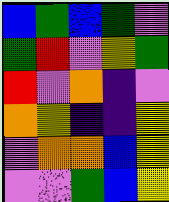[["blue", "green", "blue", "green", "violet"], ["green", "red", "violet", "yellow", "green"], ["red", "violet", "orange", "indigo", "violet"], ["orange", "yellow", "indigo", "indigo", "yellow"], ["violet", "orange", "orange", "blue", "yellow"], ["violet", "violet", "green", "blue", "yellow"]]